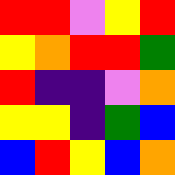[["red", "red", "violet", "yellow", "red"], ["yellow", "orange", "red", "red", "green"], ["red", "indigo", "indigo", "violet", "orange"], ["yellow", "yellow", "indigo", "green", "blue"], ["blue", "red", "yellow", "blue", "orange"]]